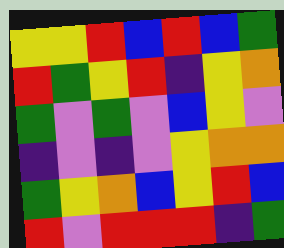[["yellow", "yellow", "red", "blue", "red", "blue", "green"], ["red", "green", "yellow", "red", "indigo", "yellow", "orange"], ["green", "violet", "green", "violet", "blue", "yellow", "violet"], ["indigo", "violet", "indigo", "violet", "yellow", "orange", "orange"], ["green", "yellow", "orange", "blue", "yellow", "red", "blue"], ["red", "violet", "red", "red", "red", "indigo", "green"]]